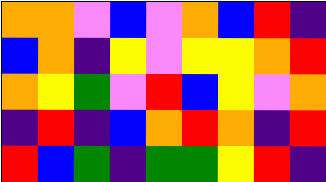[["orange", "orange", "violet", "blue", "violet", "orange", "blue", "red", "indigo"], ["blue", "orange", "indigo", "yellow", "violet", "yellow", "yellow", "orange", "red"], ["orange", "yellow", "green", "violet", "red", "blue", "yellow", "violet", "orange"], ["indigo", "red", "indigo", "blue", "orange", "red", "orange", "indigo", "red"], ["red", "blue", "green", "indigo", "green", "green", "yellow", "red", "indigo"]]